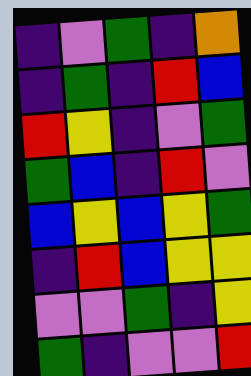[["indigo", "violet", "green", "indigo", "orange"], ["indigo", "green", "indigo", "red", "blue"], ["red", "yellow", "indigo", "violet", "green"], ["green", "blue", "indigo", "red", "violet"], ["blue", "yellow", "blue", "yellow", "green"], ["indigo", "red", "blue", "yellow", "yellow"], ["violet", "violet", "green", "indigo", "yellow"], ["green", "indigo", "violet", "violet", "red"]]